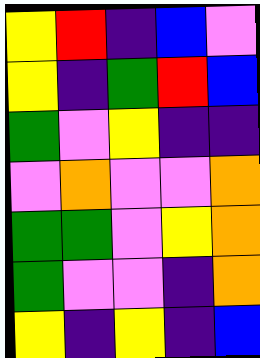[["yellow", "red", "indigo", "blue", "violet"], ["yellow", "indigo", "green", "red", "blue"], ["green", "violet", "yellow", "indigo", "indigo"], ["violet", "orange", "violet", "violet", "orange"], ["green", "green", "violet", "yellow", "orange"], ["green", "violet", "violet", "indigo", "orange"], ["yellow", "indigo", "yellow", "indigo", "blue"]]